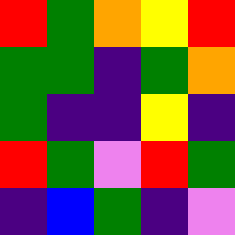[["red", "green", "orange", "yellow", "red"], ["green", "green", "indigo", "green", "orange"], ["green", "indigo", "indigo", "yellow", "indigo"], ["red", "green", "violet", "red", "green"], ["indigo", "blue", "green", "indigo", "violet"]]